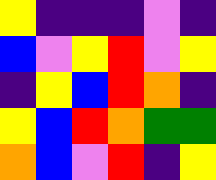[["yellow", "indigo", "indigo", "indigo", "violet", "indigo"], ["blue", "violet", "yellow", "red", "violet", "yellow"], ["indigo", "yellow", "blue", "red", "orange", "indigo"], ["yellow", "blue", "red", "orange", "green", "green"], ["orange", "blue", "violet", "red", "indigo", "yellow"]]